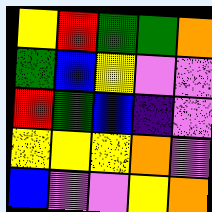[["yellow", "red", "green", "green", "orange"], ["green", "blue", "yellow", "violet", "violet"], ["red", "green", "blue", "indigo", "violet"], ["yellow", "yellow", "yellow", "orange", "violet"], ["blue", "violet", "violet", "yellow", "orange"]]